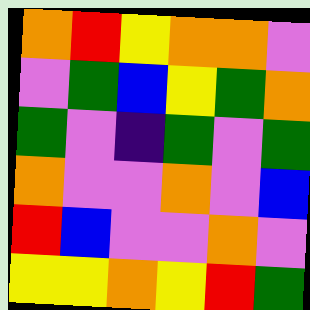[["orange", "red", "yellow", "orange", "orange", "violet"], ["violet", "green", "blue", "yellow", "green", "orange"], ["green", "violet", "indigo", "green", "violet", "green"], ["orange", "violet", "violet", "orange", "violet", "blue"], ["red", "blue", "violet", "violet", "orange", "violet"], ["yellow", "yellow", "orange", "yellow", "red", "green"]]